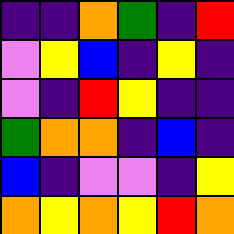[["indigo", "indigo", "orange", "green", "indigo", "red"], ["violet", "yellow", "blue", "indigo", "yellow", "indigo"], ["violet", "indigo", "red", "yellow", "indigo", "indigo"], ["green", "orange", "orange", "indigo", "blue", "indigo"], ["blue", "indigo", "violet", "violet", "indigo", "yellow"], ["orange", "yellow", "orange", "yellow", "red", "orange"]]